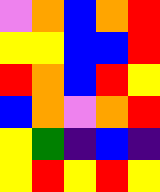[["violet", "orange", "blue", "orange", "red"], ["yellow", "yellow", "blue", "blue", "red"], ["red", "orange", "blue", "red", "yellow"], ["blue", "orange", "violet", "orange", "red"], ["yellow", "green", "indigo", "blue", "indigo"], ["yellow", "red", "yellow", "red", "yellow"]]